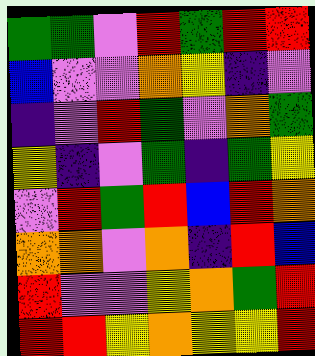[["green", "green", "violet", "red", "green", "red", "red"], ["blue", "violet", "violet", "orange", "yellow", "indigo", "violet"], ["indigo", "violet", "red", "green", "violet", "orange", "green"], ["yellow", "indigo", "violet", "green", "indigo", "green", "yellow"], ["violet", "red", "green", "red", "blue", "red", "orange"], ["orange", "orange", "violet", "orange", "indigo", "red", "blue"], ["red", "violet", "violet", "yellow", "orange", "green", "red"], ["red", "red", "yellow", "orange", "yellow", "yellow", "red"]]